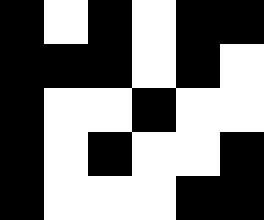[["black", "white", "black", "white", "black", "black"], ["black", "black", "black", "white", "black", "white"], ["black", "white", "white", "black", "white", "white"], ["black", "white", "black", "white", "white", "black"], ["black", "white", "white", "white", "black", "black"]]